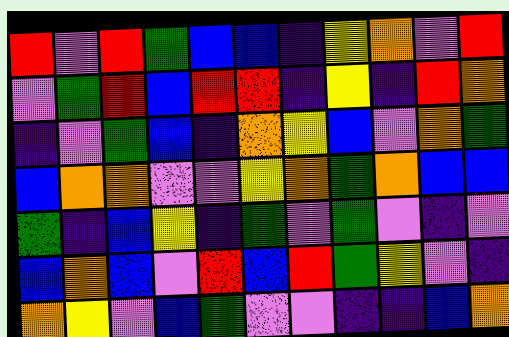[["red", "violet", "red", "green", "blue", "blue", "indigo", "yellow", "orange", "violet", "red"], ["violet", "green", "red", "blue", "red", "red", "indigo", "yellow", "indigo", "red", "orange"], ["indigo", "violet", "green", "blue", "indigo", "orange", "yellow", "blue", "violet", "orange", "green"], ["blue", "orange", "orange", "violet", "violet", "yellow", "orange", "green", "orange", "blue", "blue"], ["green", "indigo", "blue", "yellow", "indigo", "green", "violet", "green", "violet", "indigo", "violet"], ["blue", "orange", "blue", "violet", "red", "blue", "red", "green", "yellow", "violet", "indigo"], ["orange", "yellow", "violet", "blue", "green", "violet", "violet", "indigo", "indigo", "blue", "orange"]]